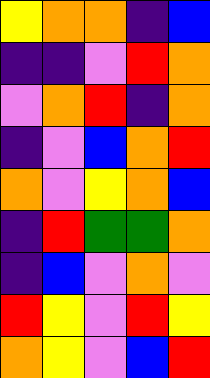[["yellow", "orange", "orange", "indigo", "blue"], ["indigo", "indigo", "violet", "red", "orange"], ["violet", "orange", "red", "indigo", "orange"], ["indigo", "violet", "blue", "orange", "red"], ["orange", "violet", "yellow", "orange", "blue"], ["indigo", "red", "green", "green", "orange"], ["indigo", "blue", "violet", "orange", "violet"], ["red", "yellow", "violet", "red", "yellow"], ["orange", "yellow", "violet", "blue", "red"]]